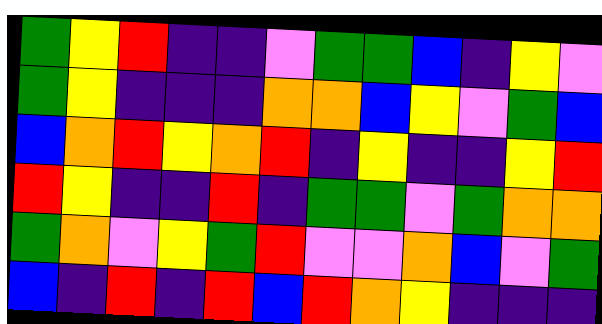[["green", "yellow", "red", "indigo", "indigo", "violet", "green", "green", "blue", "indigo", "yellow", "violet"], ["green", "yellow", "indigo", "indigo", "indigo", "orange", "orange", "blue", "yellow", "violet", "green", "blue"], ["blue", "orange", "red", "yellow", "orange", "red", "indigo", "yellow", "indigo", "indigo", "yellow", "red"], ["red", "yellow", "indigo", "indigo", "red", "indigo", "green", "green", "violet", "green", "orange", "orange"], ["green", "orange", "violet", "yellow", "green", "red", "violet", "violet", "orange", "blue", "violet", "green"], ["blue", "indigo", "red", "indigo", "red", "blue", "red", "orange", "yellow", "indigo", "indigo", "indigo"]]